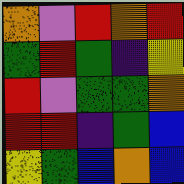[["orange", "violet", "red", "orange", "red"], ["green", "red", "green", "indigo", "yellow"], ["red", "violet", "green", "green", "orange"], ["red", "red", "indigo", "green", "blue"], ["yellow", "green", "blue", "orange", "blue"]]